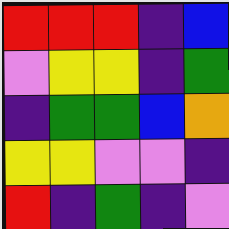[["red", "red", "red", "indigo", "blue"], ["violet", "yellow", "yellow", "indigo", "green"], ["indigo", "green", "green", "blue", "orange"], ["yellow", "yellow", "violet", "violet", "indigo"], ["red", "indigo", "green", "indigo", "violet"]]